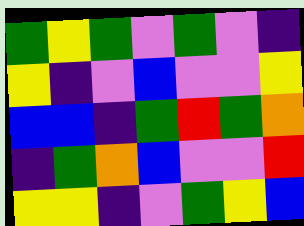[["green", "yellow", "green", "violet", "green", "violet", "indigo"], ["yellow", "indigo", "violet", "blue", "violet", "violet", "yellow"], ["blue", "blue", "indigo", "green", "red", "green", "orange"], ["indigo", "green", "orange", "blue", "violet", "violet", "red"], ["yellow", "yellow", "indigo", "violet", "green", "yellow", "blue"]]